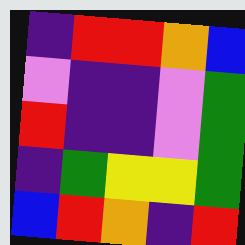[["indigo", "red", "red", "orange", "blue"], ["violet", "indigo", "indigo", "violet", "green"], ["red", "indigo", "indigo", "violet", "green"], ["indigo", "green", "yellow", "yellow", "green"], ["blue", "red", "orange", "indigo", "red"]]